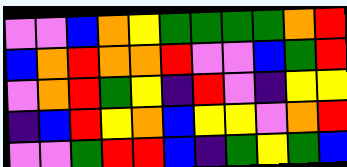[["violet", "violet", "blue", "orange", "yellow", "green", "green", "green", "green", "orange", "red"], ["blue", "orange", "red", "orange", "orange", "red", "violet", "violet", "blue", "green", "red"], ["violet", "orange", "red", "green", "yellow", "indigo", "red", "violet", "indigo", "yellow", "yellow"], ["indigo", "blue", "red", "yellow", "orange", "blue", "yellow", "yellow", "violet", "orange", "red"], ["violet", "violet", "green", "red", "red", "blue", "indigo", "green", "yellow", "green", "blue"]]